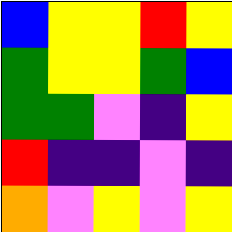[["blue", "yellow", "yellow", "red", "yellow"], ["green", "yellow", "yellow", "green", "blue"], ["green", "green", "violet", "indigo", "yellow"], ["red", "indigo", "indigo", "violet", "indigo"], ["orange", "violet", "yellow", "violet", "yellow"]]